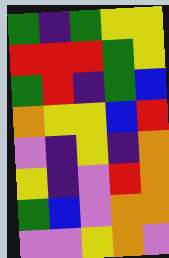[["green", "indigo", "green", "yellow", "yellow"], ["red", "red", "red", "green", "yellow"], ["green", "red", "indigo", "green", "blue"], ["orange", "yellow", "yellow", "blue", "red"], ["violet", "indigo", "yellow", "indigo", "orange"], ["yellow", "indigo", "violet", "red", "orange"], ["green", "blue", "violet", "orange", "orange"], ["violet", "violet", "yellow", "orange", "violet"]]